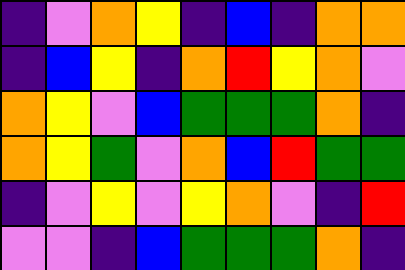[["indigo", "violet", "orange", "yellow", "indigo", "blue", "indigo", "orange", "orange"], ["indigo", "blue", "yellow", "indigo", "orange", "red", "yellow", "orange", "violet"], ["orange", "yellow", "violet", "blue", "green", "green", "green", "orange", "indigo"], ["orange", "yellow", "green", "violet", "orange", "blue", "red", "green", "green"], ["indigo", "violet", "yellow", "violet", "yellow", "orange", "violet", "indigo", "red"], ["violet", "violet", "indigo", "blue", "green", "green", "green", "orange", "indigo"]]